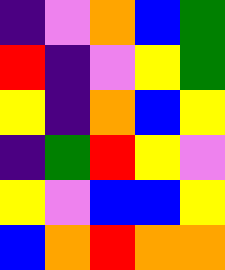[["indigo", "violet", "orange", "blue", "green"], ["red", "indigo", "violet", "yellow", "green"], ["yellow", "indigo", "orange", "blue", "yellow"], ["indigo", "green", "red", "yellow", "violet"], ["yellow", "violet", "blue", "blue", "yellow"], ["blue", "orange", "red", "orange", "orange"]]